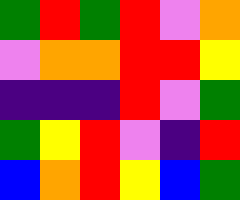[["green", "red", "green", "red", "violet", "orange"], ["violet", "orange", "orange", "red", "red", "yellow"], ["indigo", "indigo", "indigo", "red", "violet", "green"], ["green", "yellow", "red", "violet", "indigo", "red"], ["blue", "orange", "red", "yellow", "blue", "green"]]